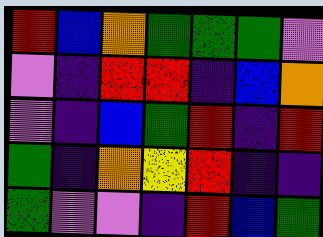[["red", "blue", "orange", "green", "green", "green", "violet"], ["violet", "indigo", "red", "red", "indigo", "blue", "orange"], ["violet", "indigo", "blue", "green", "red", "indigo", "red"], ["green", "indigo", "orange", "yellow", "red", "indigo", "indigo"], ["green", "violet", "violet", "indigo", "red", "blue", "green"]]